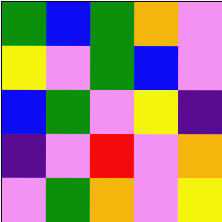[["green", "blue", "green", "orange", "violet"], ["yellow", "violet", "green", "blue", "violet"], ["blue", "green", "violet", "yellow", "indigo"], ["indigo", "violet", "red", "violet", "orange"], ["violet", "green", "orange", "violet", "yellow"]]